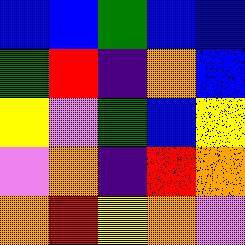[["blue", "blue", "green", "blue", "blue"], ["green", "red", "indigo", "orange", "blue"], ["yellow", "violet", "green", "blue", "yellow"], ["violet", "orange", "indigo", "red", "orange"], ["orange", "red", "yellow", "orange", "violet"]]